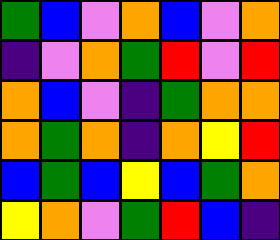[["green", "blue", "violet", "orange", "blue", "violet", "orange"], ["indigo", "violet", "orange", "green", "red", "violet", "red"], ["orange", "blue", "violet", "indigo", "green", "orange", "orange"], ["orange", "green", "orange", "indigo", "orange", "yellow", "red"], ["blue", "green", "blue", "yellow", "blue", "green", "orange"], ["yellow", "orange", "violet", "green", "red", "blue", "indigo"]]